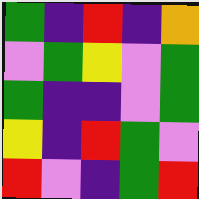[["green", "indigo", "red", "indigo", "orange"], ["violet", "green", "yellow", "violet", "green"], ["green", "indigo", "indigo", "violet", "green"], ["yellow", "indigo", "red", "green", "violet"], ["red", "violet", "indigo", "green", "red"]]